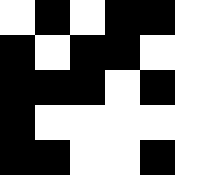[["white", "black", "white", "black", "black", "white"], ["black", "white", "black", "black", "white", "white"], ["black", "black", "black", "white", "black", "white"], ["black", "white", "white", "white", "white", "white"], ["black", "black", "white", "white", "black", "white"]]